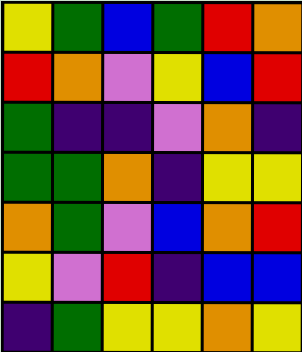[["yellow", "green", "blue", "green", "red", "orange"], ["red", "orange", "violet", "yellow", "blue", "red"], ["green", "indigo", "indigo", "violet", "orange", "indigo"], ["green", "green", "orange", "indigo", "yellow", "yellow"], ["orange", "green", "violet", "blue", "orange", "red"], ["yellow", "violet", "red", "indigo", "blue", "blue"], ["indigo", "green", "yellow", "yellow", "orange", "yellow"]]